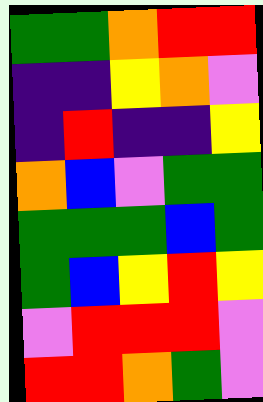[["green", "green", "orange", "red", "red"], ["indigo", "indigo", "yellow", "orange", "violet"], ["indigo", "red", "indigo", "indigo", "yellow"], ["orange", "blue", "violet", "green", "green"], ["green", "green", "green", "blue", "green"], ["green", "blue", "yellow", "red", "yellow"], ["violet", "red", "red", "red", "violet"], ["red", "red", "orange", "green", "violet"]]